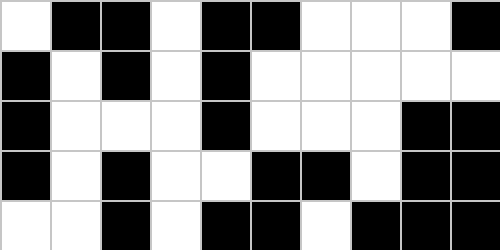[["white", "black", "black", "white", "black", "black", "white", "white", "white", "black"], ["black", "white", "black", "white", "black", "white", "white", "white", "white", "white"], ["black", "white", "white", "white", "black", "white", "white", "white", "black", "black"], ["black", "white", "black", "white", "white", "black", "black", "white", "black", "black"], ["white", "white", "black", "white", "black", "black", "white", "black", "black", "black"]]